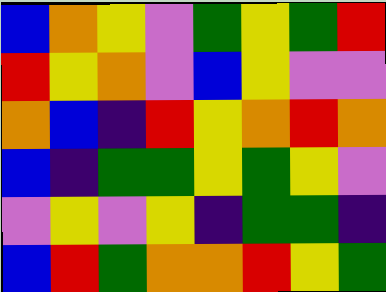[["blue", "orange", "yellow", "violet", "green", "yellow", "green", "red"], ["red", "yellow", "orange", "violet", "blue", "yellow", "violet", "violet"], ["orange", "blue", "indigo", "red", "yellow", "orange", "red", "orange"], ["blue", "indigo", "green", "green", "yellow", "green", "yellow", "violet"], ["violet", "yellow", "violet", "yellow", "indigo", "green", "green", "indigo"], ["blue", "red", "green", "orange", "orange", "red", "yellow", "green"]]